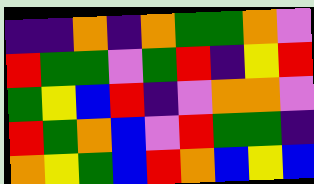[["indigo", "indigo", "orange", "indigo", "orange", "green", "green", "orange", "violet"], ["red", "green", "green", "violet", "green", "red", "indigo", "yellow", "red"], ["green", "yellow", "blue", "red", "indigo", "violet", "orange", "orange", "violet"], ["red", "green", "orange", "blue", "violet", "red", "green", "green", "indigo"], ["orange", "yellow", "green", "blue", "red", "orange", "blue", "yellow", "blue"]]